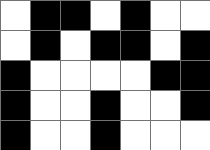[["white", "black", "black", "white", "black", "white", "white"], ["white", "black", "white", "black", "black", "white", "black"], ["black", "white", "white", "white", "white", "black", "black"], ["black", "white", "white", "black", "white", "white", "black"], ["black", "white", "white", "black", "white", "white", "white"]]